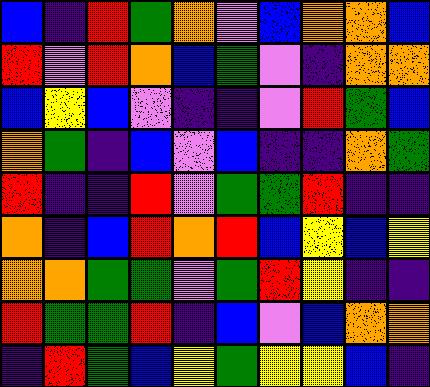[["blue", "indigo", "red", "green", "orange", "violet", "blue", "orange", "orange", "blue"], ["red", "violet", "red", "orange", "blue", "green", "violet", "indigo", "orange", "orange"], ["blue", "yellow", "blue", "violet", "indigo", "indigo", "violet", "red", "green", "blue"], ["orange", "green", "indigo", "blue", "violet", "blue", "indigo", "indigo", "orange", "green"], ["red", "indigo", "indigo", "red", "violet", "green", "green", "red", "indigo", "indigo"], ["orange", "indigo", "blue", "red", "orange", "red", "blue", "yellow", "blue", "yellow"], ["orange", "orange", "green", "green", "violet", "green", "red", "yellow", "indigo", "indigo"], ["red", "green", "green", "red", "indigo", "blue", "violet", "blue", "orange", "orange"], ["indigo", "red", "green", "blue", "yellow", "green", "yellow", "yellow", "blue", "indigo"]]